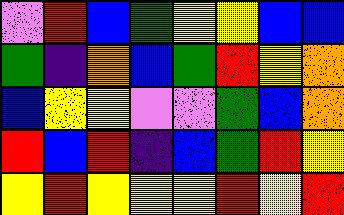[["violet", "red", "blue", "green", "yellow", "yellow", "blue", "blue"], ["green", "indigo", "orange", "blue", "green", "red", "yellow", "orange"], ["blue", "yellow", "yellow", "violet", "violet", "green", "blue", "orange"], ["red", "blue", "red", "indigo", "blue", "green", "red", "yellow"], ["yellow", "red", "yellow", "yellow", "yellow", "red", "yellow", "red"]]